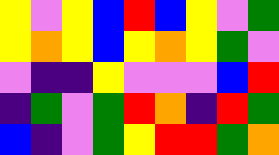[["yellow", "violet", "yellow", "blue", "red", "blue", "yellow", "violet", "green"], ["yellow", "orange", "yellow", "blue", "yellow", "orange", "yellow", "green", "violet"], ["violet", "indigo", "indigo", "yellow", "violet", "violet", "violet", "blue", "red"], ["indigo", "green", "violet", "green", "red", "orange", "indigo", "red", "green"], ["blue", "indigo", "violet", "green", "yellow", "red", "red", "green", "orange"]]